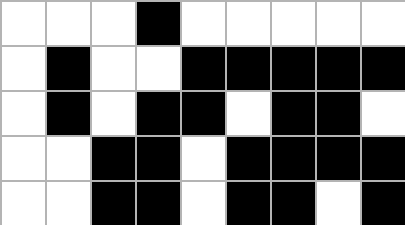[["white", "white", "white", "black", "white", "white", "white", "white", "white"], ["white", "black", "white", "white", "black", "black", "black", "black", "black"], ["white", "black", "white", "black", "black", "white", "black", "black", "white"], ["white", "white", "black", "black", "white", "black", "black", "black", "black"], ["white", "white", "black", "black", "white", "black", "black", "white", "black"]]